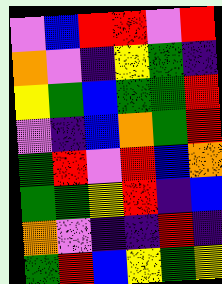[["violet", "blue", "red", "red", "violet", "red"], ["orange", "violet", "indigo", "yellow", "green", "indigo"], ["yellow", "green", "blue", "green", "green", "red"], ["violet", "indigo", "blue", "orange", "green", "red"], ["green", "red", "violet", "red", "blue", "orange"], ["green", "green", "yellow", "red", "indigo", "blue"], ["orange", "violet", "indigo", "indigo", "red", "indigo"], ["green", "red", "blue", "yellow", "green", "yellow"]]